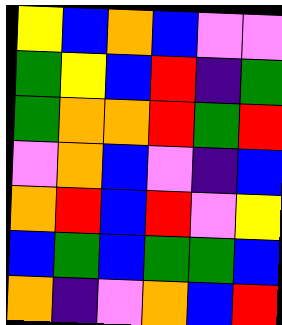[["yellow", "blue", "orange", "blue", "violet", "violet"], ["green", "yellow", "blue", "red", "indigo", "green"], ["green", "orange", "orange", "red", "green", "red"], ["violet", "orange", "blue", "violet", "indigo", "blue"], ["orange", "red", "blue", "red", "violet", "yellow"], ["blue", "green", "blue", "green", "green", "blue"], ["orange", "indigo", "violet", "orange", "blue", "red"]]